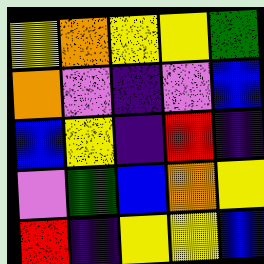[["yellow", "orange", "yellow", "yellow", "green"], ["orange", "violet", "indigo", "violet", "blue"], ["blue", "yellow", "indigo", "red", "indigo"], ["violet", "green", "blue", "orange", "yellow"], ["red", "indigo", "yellow", "yellow", "blue"]]